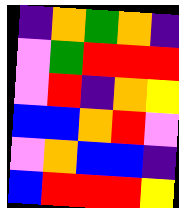[["indigo", "orange", "green", "orange", "indigo"], ["violet", "green", "red", "red", "red"], ["violet", "red", "indigo", "orange", "yellow"], ["blue", "blue", "orange", "red", "violet"], ["violet", "orange", "blue", "blue", "indigo"], ["blue", "red", "red", "red", "yellow"]]